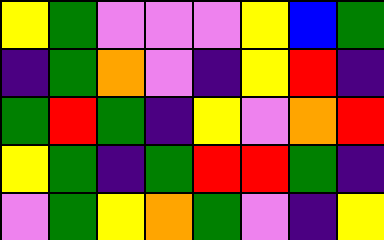[["yellow", "green", "violet", "violet", "violet", "yellow", "blue", "green"], ["indigo", "green", "orange", "violet", "indigo", "yellow", "red", "indigo"], ["green", "red", "green", "indigo", "yellow", "violet", "orange", "red"], ["yellow", "green", "indigo", "green", "red", "red", "green", "indigo"], ["violet", "green", "yellow", "orange", "green", "violet", "indigo", "yellow"]]